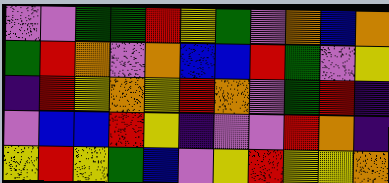[["violet", "violet", "green", "green", "red", "yellow", "green", "violet", "orange", "blue", "orange"], ["green", "red", "orange", "violet", "orange", "blue", "blue", "red", "green", "violet", "yellow"], ["indigo", "red", "yellow", "orange", "yellow", "red", "orange", "violet", "green", "red", "indigo"], ["violet", "blue", "blue", "red", "yellow", "indigo", "violet", "violet", "red", "orange", "indigo"], ["yellow", "red", "yellow", "green", "blue", "violet", "yellow", "red", "yellow", "yellow", "orange"]]